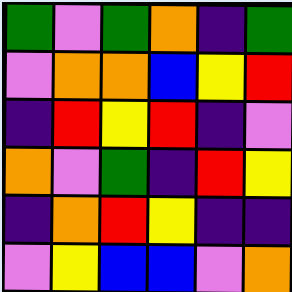[["green", "violet", "green", "orange", "indigo", "green"], ["violet", "orange", "orange", "blue", "yellow", "red"], ["indigo", "red", "yellow", "red", "indigo", "violet"], ["orange", "violet", "green", "indigo", "red", "yellow"], ["indigo", "orange", "red", "yellow", "indigo", "indigo"], ["violet", "yellow", "blue", "blue", "violet", "orange"]]